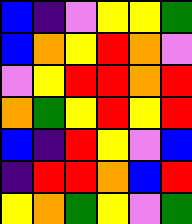[["blue", "indigo", "violet", "yellow", "yellow", "green"], ["blue", "orange", "yellow", "red", "orange", "violet"], ["violet", "yellow", "red", "red", "orange", "red"], ["orange", "green", "yellow", "red", "yellow", "red"], ["blue", "indigo", "red", "yellow", "violet", "blue"], ["indigo", "red", "red", "orange", "blue", "red"], ["yellow", "orange", "green", "yellow", "violet", "green"]]